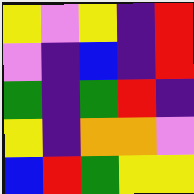[["yellow", "violet", "yellow", "indigo", "red"], ["violet", "indigo", "blue", "indigo", "red"], ["green", "indigo", "green", "red", "indigo"], ["yellow", "indigo", "orange", "orange", "violet"], ["blue", "red", "green", "yellow", "yellow"]]